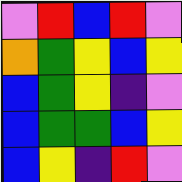[["violet", "red", "blue", "red", "violet"], ["orange", "green", "yellow", "blue", "yellow"], ["blue", "green", "yellow", "indigo", "violet"], ["blue", "green", "green", "blue", "yellow"], ["blue", "yellow", "indigo", "red", "violet"]]